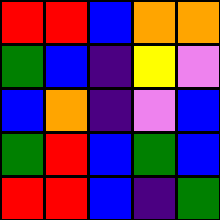[["red", "red", "blue", "orange", "orange"], ["green", "blue", "indigo", "yellow", "violet"], ["blue", "orange", "indigo", "violet", "blue"], ["green", "red", "blue", "green", "blue"], ["red", "red", "blue", "indigo", "green"]]